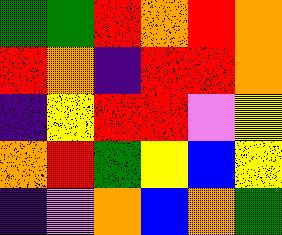[["green", "green", "red", "orange", "red", "orange"], ["red", "orange", "indigo", "red", "red", "orange"], ["indigo", "yellow", "red", "red", "violet", "yellow"], ["orange", "red", "green", "yellow", "blue", "yellow"], ["indigo", "violet", "orange", "blue", "orange", "green"]]